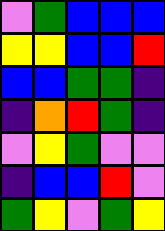[["violet", "green", "blue", "blue", "blue"], ["yellow", "yellow", "blue", "blue", "red"], ["blue", "blue", "green", "green", "indigo"], ["indigo", "orange", "red", "green", "indigo"], ["violet", "yellow", "green", "violet", "violet"], ["indigo", "blue", "blue", "red", "violet"], ["green", "yellow", "violet", "green", "yellow"]]